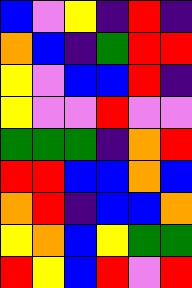[["blue", "violet", "yellow", "indigo", "red", "indigo"], ["orange", "blue", "indigo", "green", "red", "red"], ["yellow", "violet", "blue", "blue", "red", "indigo"], ["yellow", "violet", "violet", "red", "violet", "violet"], ["green", "green", "green", "indigo", "orange", "red"], ["red", "red", "blue", "blue", "orange", "blue"], ["orange", "red", "indigo", "blue", "blue", "orange"], ["yellow", "orange", "blue", "yellow", "green", "green"], ["red", "yellow", "blue", "red", "violet", "red"]]